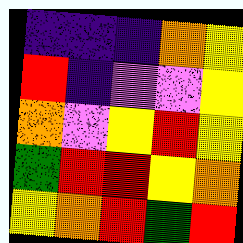[["indigo", "indigo", "indigo", "orange", "yellow"], ["red", "indigo", "violet", "violet", "yellow"], ["orange", "violet", "yellow", "red", "yellow"], ["green", "red", "red", "yellow", "orange"], ["yellow", "orange", "red", "green", "red"]]